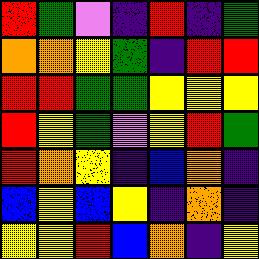[["red", "green", "violet", "indigo", "red", "indigo", "green"], ["orange", "orange", "yellow", "green", "indigo", "red", "red"], ["red", "red", "green", "green", "yellow", "yellow", "yellow"], ["red", "yellow", "green", "violet", "yellow", "red", "green"], ["red", "orange", "yellow", "indigo", "blue", "orange", "indigo"], ["blue", "yellow", "blue", "yellow", "indigo", "orange", "indigo"], ["yellow", "yellow", "red", "blue", "orange", "indigo", "yellow"]]